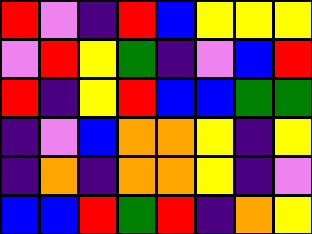[["red", "violet", "indigo", "red", "blue", "yellow", "yellow", "yellow"], ["violet", "red", "yellow", "green", "indigo", "violet", "blue", "red"], ["red", "indigo", "yellow", "red", "blue", "blue", "green", "green"], ["indigo", "violet", "blue", "orange", "orange", "yellow", "indigo", "yellow"], ["indigo", "orange", "indigo", "orange", "orange", "yellow", "indigo", "violet"], ["blue", "blue", "red", "green", "red", "indigo", "orange", "yellow"]]